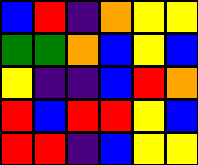[["blue", "red", "indigo", "orange", "yellow", "yellow"], ["green", "green", "orange", "blue", "yellow", "blue"], ["yellow", "indigo", "indigo", "blue", "red", "orange"], ["red", "blue", "red", "red", "yellow", "blue"], ["red", "red", "indigo", "blue", "yellow", "yellow"]]